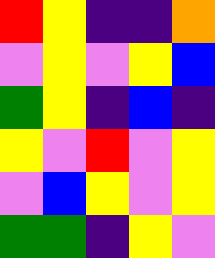[["red", "yellow", "indigo", "indigo", "orange"], ["violet", "yellow", "violet", "yellow", "blue"], ["green", "yellow", "indigo", "blue", "indigo"], ["yellow", "violet", "red", "violet", "yellow"], ["violet", "blue", "yellow", "violet", "yellow"], ["green", "green", "indigo", "yellow", "violet"]]